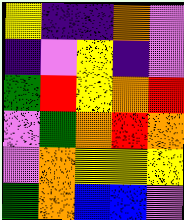[["yellow", "indigo", "indigo", "orange", "violet"], ["indigo", "violet", "yellow", "indigo", "violet"], ["green", "red", "yellow", "orange", "red"], ["violet", "green", "orange", "red", "orange"], ["violet", "orange", "yellow", "yellow", "yellow"], ["green", "orange", "blue", "blue", "violet"]]